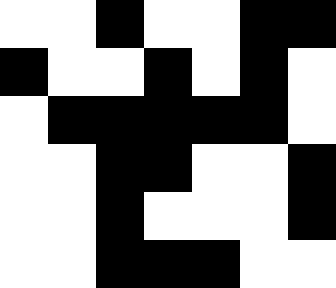[["white", "white", "black", "white", "white", "black", "black"], ["black", "white", "white", "black", "white", "black", "white"], ["white", "black", "black", "black", "black", "black", "white"], ["white", "white", "black", "black", "white", "white", "black"], ["white", "white", "black", "white", "white", "white", "black"], ["white", "white", "black", "black", "black", "white", "white"]]